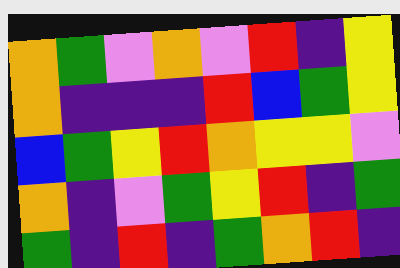[["orange", "green", "violet", "orange", "violet", "red", "indigo", "yellow"], ["orange", "indigo", "indigo", "indigo", "red", "blue", "green", "yellow"], ["blue", "green", "yellow", "red", "orange", "yellow", "yellow", "violet"], ["orange", "indigo", "violet", "green", "yellow", "red", "indigo", "green"], ["green", "indigo", "red", "indigo", "green", "orange", "red", "indigo"]]